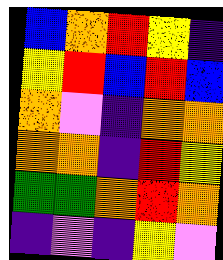[["blue", "orange", "red", "yellow", "indigo"], ["yellow", "red", "blue", "red", "blue"], ["orange", "violet", "indigo", "orange", "orange"], ["orange", "orange", "indigo", "red", "yellow"], ["green", "green", "orange", "red", "orange"], ["indigo", "violet", "indigo", "yellow", "violet"]]